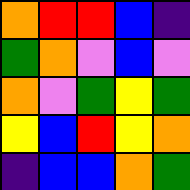[["orange", "red", "red", "blue", "indigo"], ["green", "orange", "violet", "blue", "violet"], ["orange", "violet", "green", "yellow", "green"], ["yellow", "blue", "red", "yellow", "orange"], ["indigo", "blue", "blue", "orange", "green"]]